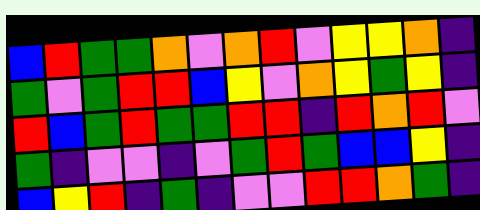[["blue", "red", "green", "green", "orange", "violet", "orange", "red", "violet", "yellow", "yellow", "orange", "indigo"], ["green", "violet", "green", "red", "red", "blue", "yellow", "violet", "orange", "yellow", "green", "yellow", "indigo"], ["red", "blue", "green", "red", "green", "green", "red", "red", "indigo", "red", "orange", "red", "violet"], ["green", "indigo", "violet", "violet", "indigo", "violet", "green", "red", "green", "blue", "blue", "yellow", "indigo"], ["blue", "yellow", "red", "indigo", "green", "indigo", "violet", "violet", "red", "red", "orange", "green", "indigo"]]